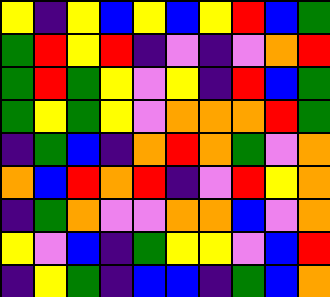[["yellow", "indigo", "yellow", "blue", "yellow", "blue", "yellow", "red", "blue", "green"], ["green", "red", "yellow", "red", "indigo", "violet", "indigo", "violet", "orange", "red"], ["green", "red", "green", "yellow", "violet", "yellow", "indigo", "red", "blue", "green"], ["green", "yellow", "green", "yellow", "violet", "orange", "orange", "orange", "red", "green"], ["indigo", "green", "blue", "indigo", "orange", "red", "orange", "green", "violet", "orange"], ["orange", "blue", "red", "orange", "red", "indigo", "violet", "red", "yellow", "orange"], ["indigo", "green", "orange", "violet", "violet", "orange", "orange", "blue", "violet", "orange"], ["yellow", "violet", "blue", "indigo", "green", "yellow", "yellow", "violet", "blue", "red"], ["indigo", "yellow", "green", "indigo", "blue", "blue", "indigo", "green", "blue", "orange"]]